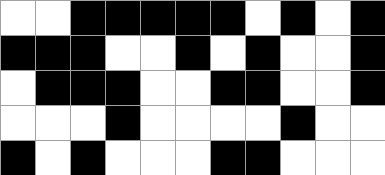[["white", "white", "black", "black", "black", "black", "black", "white", "black", "white", "black"], ["black", "black", "black", "white", "white", "black", "white", "black", "white", "white", "black"], ["white", "black", "black", "black", "white", "white", "black", "black", "white", "white", "black"], ["white", "white", "white", "black", "white", "white", "white", "white", "black", "white", "white"], ["black", "white", "black", "white", "white", "white", "black", "black", "white", "white", "white"]]